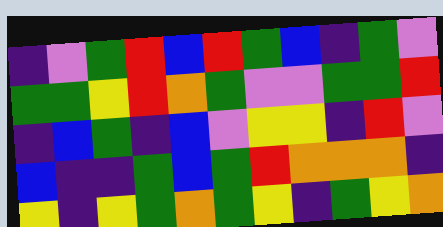[["indigo", "violet", "green", "red", "blue", "red", "green", "blue", "indigo", "green", "violet"], ["green", "green", "yellow", "red", "orange", "green", "violet", "violet", "green", "green", "red"], ["indigo", "blue", "green", "indigo", "blue", "violet", "yellow", "yellow", "indigo", "red", "violet"], ["blue", "indigo", "indigo", "green", "blue", "green", "red", "orange", "orange", "orange", "indigo"], ["yellow", "indigo", "yellow", "green", "orange", "green", "yellow", "indigo", "green", "yellow", "orange"]]